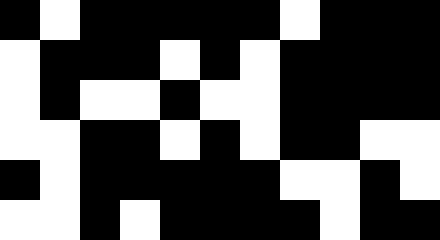[["black", "white", "black", "black", "black", "black", "black", "white", "black", "black", "black"], ["white", "black", "black", "black", "white", "black", "white", "black", "black", "black", "black"], ["white", "black", "white", "white", "black", "white", "white", "black", "black", "black", "black"], ["white", "white", "black", "black", "white", "black", "white", "black", "black", "white", "white"], ["black", "white", "black", "black", "black", "black", "black", "white", "white", "black", "white"], ["white", "white", "black", "white", "black", "black", "black", "black", "white", "black", "black"]]